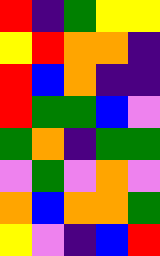[["red", "indigo", "green", "yellow", "yellow"], ["yellow", "red", "orange", "orange", "indigo"], ["red", "blue", "orange", "indigo", "indigo"], ["red", "green", "green", "blue", "violet"], ["green", "orange", "indigo", "green", "green"], ["violet", "green", "violet", "orange", "violet"], ["orange", "blue", "orange", "orange", "green"], ["yellow", "violet", "indigo", "blue", "red"]]